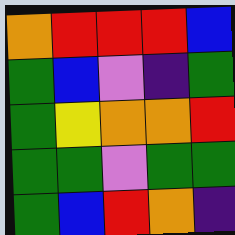[["orange", "red", "red", "red", "blue"], ["green", "blue", "violet", "indigo", "green"], ["green", "yellow", "orange", "orange", "red"], ["green", "green", "violet", "green", "green"], ["green", "blue", "red", "orange", "indigo"]]